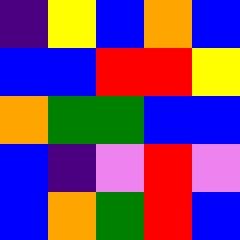[["indigo", "yellow", "blue", "orange", "blue"], ["blue", "blue", "red", "red", "yellow"], ["orange", "green", "green", "blue", "blue"], ["blue", "indigo", "violet", "red", "violet"], ["blue", "orange", "green", "red", "blue"]]